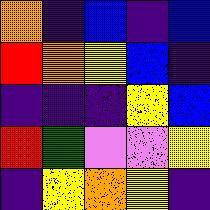[["orange", "indigo", "blue", "indigo", "blue"], ["red", "orange", "yellow", "blue", "indigo"], ["indigo", "indigo", "indigo", "yellow", "blue"], ["red", "green", "violet", "violet", "yellow"], ["indigo", "yellow", "orange", "yellow", "indigo"]]